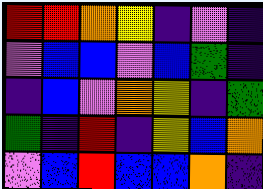[["red", "red", "orange", "yellow", "indigo", "violet", "indigo"], ["violet", "blue", "blue", "violet", "blue", "green", "indigo"], ["indigo", "blue", "violet", "orange", "yellow", "indigo", "green"], ["green", "indigo", "red", "indigo", "yellow", "blue", "orange"], ["violet", "blue", "red", "blue", "blue", "orange", "indigo"]]